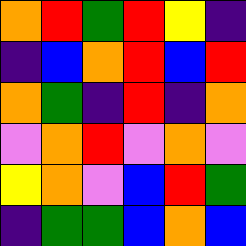[["orange", "red", "green", "red", "yellow", "indigo"], ["indigo", "blue", "orange", "red", "blue", "red"], ["orange", "green", "indigo", "red", "indigo", "orange"], ["violet", "orange", "red", "violet", "orange", "violet"], ["yellow", "orange", "violet", "blue", "red", "green"], ["indigo", "green", "green", "blue", "orange", "blue"]]